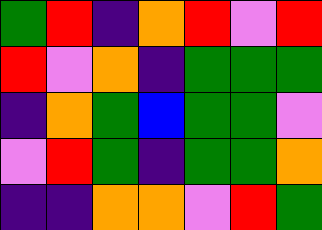[["green", "red", "indigo", "orange", "red", "violet", "red"], ["red", "violet", "orange", "indigo", "green", "green", "green"], ["indigo", "orange", "green", "blue", "green", "green", "violet"], ["violet", "red", "green", "indigo", "green", "green", "orange"], ["indigo", "indigo", "orange", "orange", "violet", "red", "green"]]